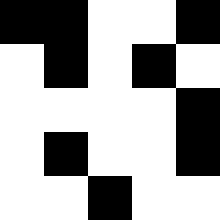[["black", "black", "white", "white", "black"], ["white", "black", "white", "black", "white"], ["white", "white", "white", "white", "black"], ["white", "black", "white", "white", "black"], ["white", "white", "black", "white", "white"]]